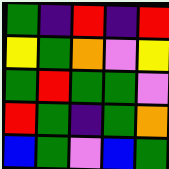[["green", "indigo", "red", "indigo", "red"], ["yellow", "green", "orange", "violet", "yellow"], ["green", "red", "green", "green", "violet"], ["red", "green", "indigo", "green", "orange"], ["blue", "green", "violet", "blue", "green"]]